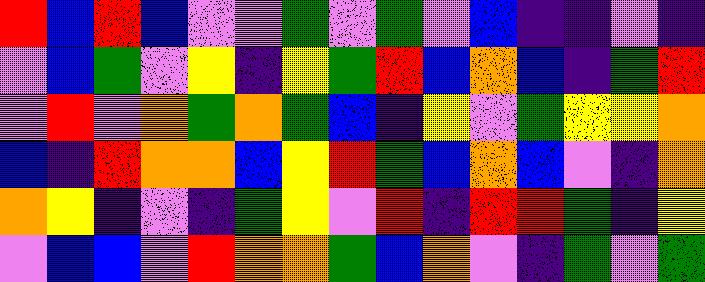[["red", "blue", "red", "blue", "violet", "violet", "green", "violet", "green", "violet", "blue", "indigo", "indigo", "violet", "indigo"], ["violet", "blue", "green", "violet", "yellow", "indigo", "yellow", "green", "red", "blue", "orange", "blue", "indigo", "green", "red"], ["violet", "red", "violet", "orange", "green", "orange", "green", "blue", "indigo", "yellow", "violet", "green", "yellow", "yellow", "orange"], ["blue", "indigo", "red", "orange", "orange", "blue", "yellow", "red", "green", "blue", "orange", "blue", "violet", "indigo", "orange"], ["orange", "yellow", "indigo", "violet", "indigo", "green", "yellow", "violet", "red", "indigo", "red", "red", "green", "indigo", "yellow"], ["violet", "blue", "blue", "violet", "red", "orange", "orange", "green", "blue", "orange", "violet", "indigo", "green", "violet", "green"]]